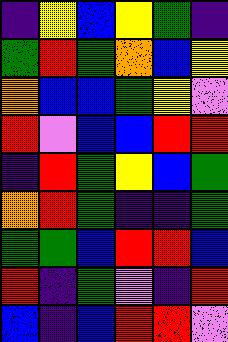[["indigo", "yellow", "blue", "yellow", "green", "indigo"], ["green", "red", "green", "orange", "blue", "yellow"], ["orange", "blue", "blue", "green", "yellow", "violet"], ["red", "violet", "blue", "blue", "red", "red"], ["indigo", "red", "green", "yellow", "blue", "green"], ["orange", "red", "green", "indigo", "indigo", "green"], ["green", "green", "blue", "red", "red", "blue"], ["red", "indigo", "green", "violet", "indigo", "red"], ["blue", "indigo", "blue", "red", "red", "violet"]]